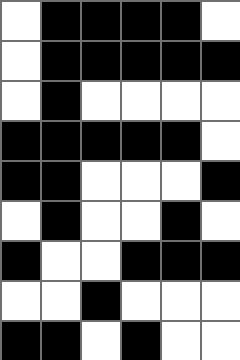[["white", "black", "black", "black", "black", "white"], ["white", "black", "black", "black", "black", "black"], ["white", "black", "white", "white", "white", "white"], ["black", "black", "black", "black", "black", "white"], ["black", "black", "white", "white", "white", "black"], ["white", "black", "white", "white", "black", "white"], ["black", "white", "white", "black", "black", "black"], ["white", "white", "black", "white", "white", "white"], ["black", "black", "white", "black", "white", "white"]]